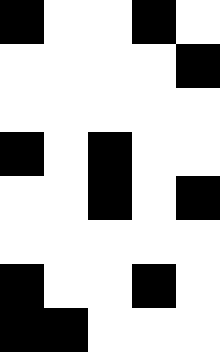[["black", "white", "white", "black", "white"], ["white", "white", "white", "white", "black"], ["white", "white", "white", "white", "white"], ["black", "white", "black", "white", "white"], ["white", "white", "black", "white", "black"], ["white", "white", "white", "white", "white"], ["black", "white", "white", "black", "white"], ["black", "black", "white", "white", "white"]]